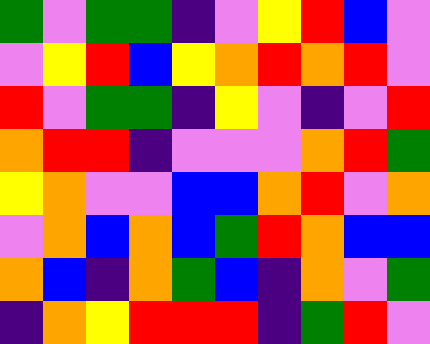[["green", "violet", "green", "green", "indigo", "violet", "yellow", "red", "blue", "violet"], ["violet", "yellow", "red", "blue", "yellow", "orange", "red", "orange", "red", "violet"], ["red", "violet", "green", "green", "indigo", "yellow", "violet", "indigo", "violet", "red"], ["orange", "red", "red", "indigo", "violet", "violet", "violet", "orange", "red", "green"], ["yellow", "orange", "violet", "violet", "blue", "blue", "orange", "red", "violet", "orange"], ["violet", "orange", "blue", "orange", "blue", "green", "red", "orange", "blue", "blue"], ["orange", "blue", "indigo", "orange", "green", "blue", "indigo", "orange", "violet", "green"], ["indigo", "orange", "yellow", "red", "red", "red", "indigo", "green", "red", "violet"]]